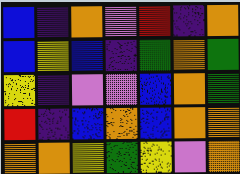[["blue", "indigo", "orange", "violet", "red", "indigo", "orange"], ["blue", "yellow", "blue", "indigo", "green", "orange", "green"], ["yellow", "indigo", "violet", "violet", "blue", "orange", "green"], ["red", "indigo", "blue", "orange", "blue", "orange", "orange"], ["orange", "orange", "yellow", "green", "yellow", "violet", "orange"]]